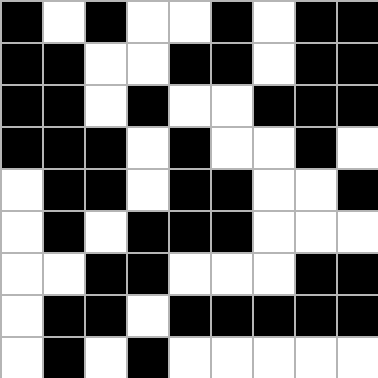[["black", "white", "black", "white", "white", "black", "white", "black", "black"], ["black", "black", "white", "white", "black", "black", "white", "black", "black"], ["black", "black", "white", "black", "white", "white", "black", "black", "black"], ["black", "black", "black", "white", "black", "white", "white", "black", "white"], ["white", "black", "black", "white", "black", "black", "white", "white", "black"], ["white", "black", "white", "black", "black", "black", "white", "white", "white"], ["white", "white", "black", "black", "white", "white", "white", "black", "black"], ["white", "black", "black", "white", "black", "black", "black", "black", "black"], ["white", "black", "white", "black", "white", "white", "white", "white", "white"]]